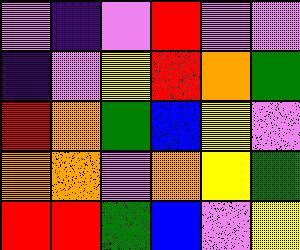[["violet", "indigo", "violet", "red", "violet", "violet"], ["indigo", "violet", "yellow", "red", "orange", "green"], ["red", "orange", "green", "blue", "yellow", "violet"], ["orange", "orange", "violet", "orange", "yellow", "green"], ["red", "red", "green", "blue", "violet", "yellow"]]